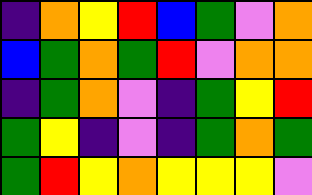[["indigo", "orange", "yellow", "red", "blue", "green", "violet", "orange"], ["blue", "green", "orange", "green", "red", "violet", "orange", "orange"], ["indigo", "green", "orange", "violet", "indigo", "green", "yellow", "red"], ["green", "yellow", "indigo", "violet", "indigo", "green", "orange", "green"], ["green", "red", "yellow", "orange", "yellow", "yellow", "yellow", "violet"]]